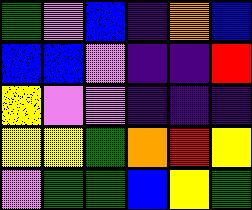[["green", "violet", "blue", "indigo", "orange", "blue"], ["blue", "blue", "violet", "indigo", "indigo", "red"], ["yellow", "violet", "violet", "indigo", "indigo", "indigo"], ["yellow", "yellow", "green", "orange", "red", "yellow"], ["violet", "green", "green", "blue", "yellow", "green"]]